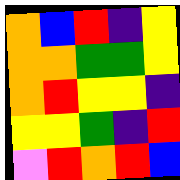[["orange", "blue", "red", "indigo", "yellow"], ["orange", "orange", "green", "green", "yellow"], ["orange", "red", "yellow", "yellow", "indigo"], ["yellow", "yellow", "green", "indigo", "red"], ["violet", "red", "orange", "red", "blue"]]